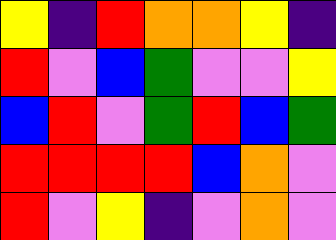[["yellow", "indigo", "red", "orange", "orange", "yellow", "indigo"], ["red", "violet", "blue", "green", "violet", "violet", "yellow"], ["blue", "red", "violet", "green", "red", "blue", "green"], ["red", "red", "red", "red", "blue", "orange", "violet"], ["red", "violet", "yellow", "indigo", "violet", "orange", "violet"]]